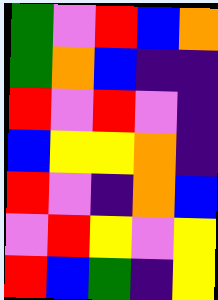[["green", "violet", "red", "blue", "orange"], ["green", "orange", "blue", "indigo", "indigo"], ["red", "violet", "red", "violet", "indigo"], ["blue", "yellow", "yellow", "orange", "indigo"], ["red", "violet", "indigo", "orange", "blue"], ["violet", "red", "yellow", "violet", "yellow"], ["red", "blue", "green", "indigo", "yellow"]]